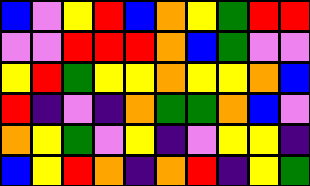[["blue", "violet", "yellow", "red", "blue", "orange", "yellow", "green", "red", "red"], ["violet", "violet", "red", "red", "red", "orange", "blue", "green", "violet", "violet"], ["yellow", "red", "green", "yellow", "yellow", "orange", "yellow", "yellow", "orange", "blue"], ["red", "indigo", "violet", "indigo", "orange", "green", "green", "orange", "blue", "violet"], ["orange", "yellow", "green", "violet", "yellow", "indigo", "violet", "yellow", "yellow", "indigo"], ["blue", "yellow", "red", "orange", "indigo", "orange", "red", "indigo", "yellow", "green"]]